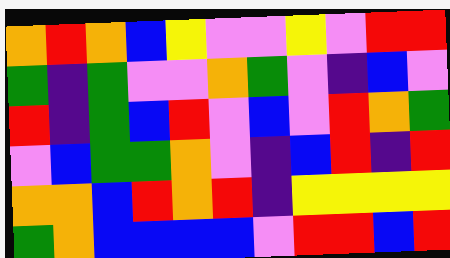[["orange", "red", "orange", "blue", "yellow", "violet", "violet", "yellow", "violet", "red", "red"], ["green", "indigo", "green", "violet", "violet", "orange", "green", "violet", "indigo", "blue", "violet"], ["red", "indigo", "green", "blue", "red", "violet", "blue", "violet", "red", "orange", "green"], ["violet", "blue", "green", "green", "orange", "violet", "indigo", "blue", "red", "indigo", "red"], ["orange", "orange", "blue", "red", "orange", "red", "indigo", "yellow", "yellow", "yellow", "yellow"], ["green", "orange", "blue", "blue", "blue", "blue", "violet", "red", "red", "blue", "red"]]